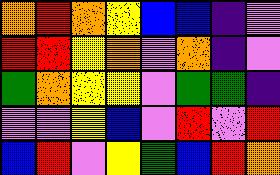[["orange", "red", "orange", "yellow", "blue", "blue", "indigo", "violet"], ["red", "red", "yellow", "orange", "violet", "orange", "indigo", "violet"], ["green", "orange", "yellow", "yellow", "violet", "green", "green", "indigo"], ["violet", "violet", "yellow", "blue", "violet", "red", "violet", "red"], ["blue", "red", "violet", "yellow", "green", "blue", "red", "orange"]]